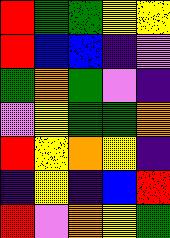[["red", "green", "green", "yellow", "yellow"], ["red", "blue", "blue", "indigo", "violet"], ["green", "orange", "green", "violet", "indigo"], ["violet", "yellow", "green", "green", "orange"], ["red", "yellow", "orange", "yellow", "indigo"], ["indigo", "yellow", "indigo", "blue", "red"], ["red", "violet", "orange", "yellow", "green"]]